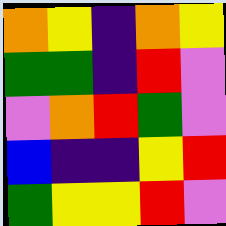[["orange", "yellow", "indigo", "orange", "yellow"], ["green", "green", "indigo", "red", "violet"], ["violet", "orange", "red", "green", "violet"], ["blue", "indigo", "indigo", "yellow", "red"], ["green", "yellow", "yellow", "red", "violet"]]